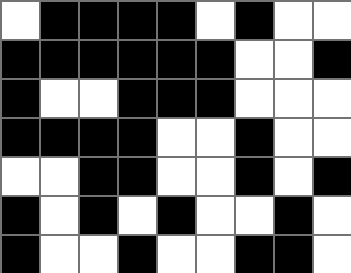[["white", "black", "black", "black", "black", "white", "black", "white", "white"], ["black", "black", "black", "black", "black", "black", "white", "white", "black"], ["black", "white", "white", "black", "black", "black", "white", "white", "white"], ["black", "black", "black", "black", "white", "white", "black", "white", "white"], ["white", "white", "black", "black", "white", "white", "black", "white", "black"], ["black", "white", "black", "white", "black", "white", "white", "black", "white"], ["black", "white", "white", "black", "white", "white", "black", "black", "white"]]